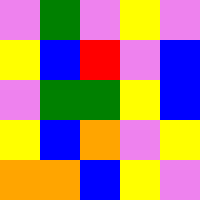[["violet", "green", "violet", "yellow", "violet"], ["yellow", "blue", "red", "violet", "blue"], ["violet", "green", "green", "yellow", "blue"], ["yellow", "blue", "orange", "violet", "yellow"], ["orange", "orange", "blue", "yellow", "violet"]]